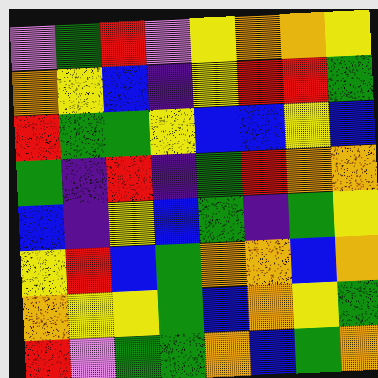[["violet", "green", "red", "violet", "yellow", "orange", "orange", "yellow"], ["orange", "yellow", "blue", "indigo", "yellow", "red", "red", "green"], ["red", "green", "green", "yellow", "blue", "blue", "yellow", "blue"], ["green", "indigo", "red", "indigo", "green", "red", "orange", "orange"], ["blue", "indigo", "yellow", "blue", "green", "indigo", "green", "yellow"], ["yellow", "red", "blue", "green", "orange", "orange", "blue", "orange"], ["orange", "yellow", "yellow", "green", "blue", "orange", "yellow", "green"], ["red", "violet", "green", "green", "orange", "blue", "green", "orange"]]